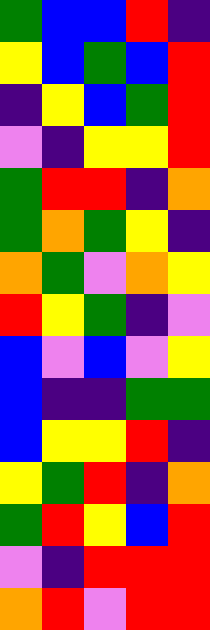[["green", "blue", "blue", "red", "indigo"], ["yellow", "blue", "green", "blue", "red"], ["indigo", "yellow", "blue", "green", "red"], ["violet", "indigo", "yellow", "yellow", "red"], ["green", "red", "red", "indigo", "orange"], ["green", "orange", "green", "yellow", "indigo"], ["orange", "green", "violet", "orange", "yellow"], ["red", "yellow", "green", "indigo", "violet"], ["blue", "violet", "blue", "violet", "yellow"], ["blue", "indigo", "indigo", "green", "green"], ["blue", "yellow", "yellow", "red", "indigo"], ["yellow", "green", "red", "indigo", "orange"], ["green", "red", "yellow", "blue", "red"], ["violet", "indigo", "red", "red", "red"], ["orange", "red", "violet", "red", "red"]]